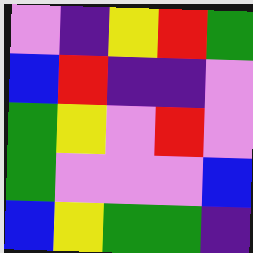[["violet", "indigo", "yellow", "red", "green"], ["blue", "red", "indigo", "indigo", "violet"], ["green", "yellow", "violet", "red", "violet"], ["green", "violet", "violet", "violet", "blue"], ["blue", "yellow", "green", "green", "indigo"]]